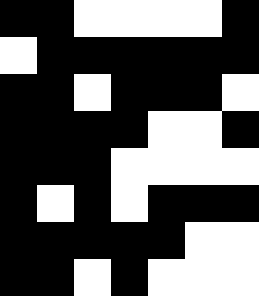[["black", "black", "white", "white", "white", "white", "black"], ["white", "black", "black", "black", "black", "black", "black"], ["black", "black", "white", "black", "black", "black", "white"], ["black", "black", "black", "black", "white", "white", "black"], ["black", "black", "black", "white", "white", "white", "white"], ["black", "white", "black", "white", "black", "black", "black"], ["black", "black", "black", "black", "black", "white", "white"], ["black", "black", "white", "black", "white", "white", "white"]]